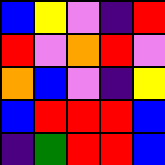[["blue", "yellow", "violet", "indigo", "red"], ["red", "violet", "orange", "red", "violet"], ["orange", "blue", "violet", "indigo", "yellow"], ["blue", "red", "red", "red", "blue"], ["indigo", "green", "red", "red", "blue"]]